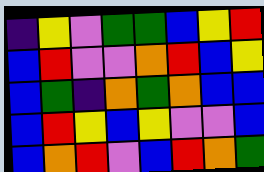[["indigo", "yellow", "violet", "green", "green", "blue", "yellow", "red"], ["blue", "red", "violet", "violet", "orange", "red", "blue", "yellow"], ["blue", "green", "indigo", "orange", "green", "orange", "blue", "blue"], ["blue", "red", "yellow", "blue", "yellow", "violet", "violet", "blue"], ["blue", "orange", "red", "violet", "blue", "red", "orange", "green"]]